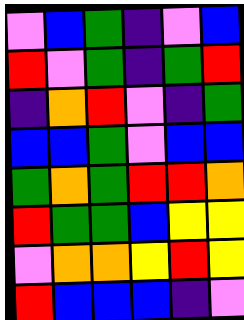[["violet", "blue", "green", "indigo", "violet", "blue"], ["red", "violet", "green", "indigo", "green", "red"], ["indigo", "orange", "red", "violet", "indigo", "green"], ["blue", "blue", "green", "violet", "blue", "blue"], ["green", "orange", "green", "red", "red", "orange"], ["red", "green", "green", "blue", "yellow", "yellow"], ["violet", "orange", "orange", "yellow", "red", "yellow"], ["red", "blue", "blue", "blue", "indigo", "violet"]]